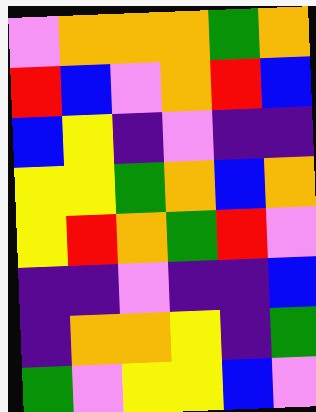[["violet", "orange", "orange", "orange", "green", "orange"], ["red", "blue", "violet", "orange", "red", "blue"], ["blue", "yellow", "indigo", "violet", "indigo", "indigo"], ["yellow", "yellow", "green", "orange", "blue", "orange"], ["yellow", "red", "orange", "green", "red", "violet"], ["indigo", "indigo", "violet", "indigo", "indigo", "blue"], ["indigo", "orange", "orange", "yellow", "indigo", "green"], ["green", "violet", "yellow", "yellow", "blue", "violet"]]